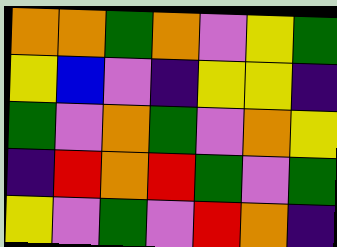[["orange", "orange", "green", "orange", "violet", "yellow", "green"], ["yellow", "blue", "violet", "indigo", "yellow", "yellow", "indigo"], ["green", "violet", "orange", "green", "violet", "orange", "yellow"], ["indigo", "red", "orange", "red", "green", "violet", "green"], ["yellow", "violet", "green", "violet", "red", "orange", "indigo"]]